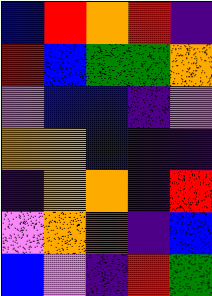[["blue", "red", "orange", "red", "indigo"], ["red", "blue", "green", "green", "orange"], ["violet", "blue", "blue", "indigo", "violet"], ["orange", "orange", "blue", "indigo", "indigo"], ["indigo", "orange", "orange", "indigo", "red"], ["violet", "orange", "red", "indigo", "blue"], ["blue", "violet", "indigo", "red", "green"]]